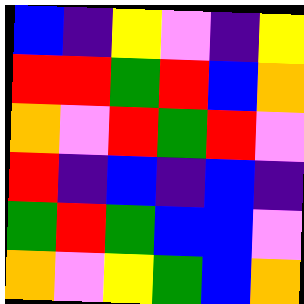[["blue", "indigo", "yellow", "violet", "indigo", "yellow"], ["red", "red", "green", "red", "blue", "orange"], ["orange", "violet", "red", "green", "red", "violet"], ["red", "indigo", "blue", "indigo", "blue", "indigo"], ["green", "red", "green", "blue", "blue", "violet"], ["orange", "violet", "yellow", "green", "blue", "orange"]]